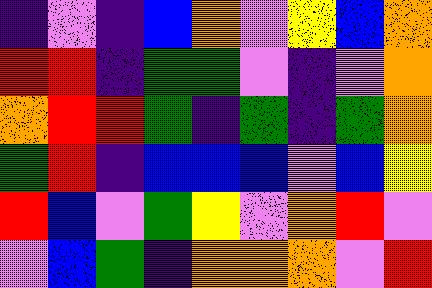[["indigo", "violet", "indigo", "blue", "orange", "violet", "yellow", "blue", "orange"], ["red", "red", "indigo", "green", "green", "violet", "indigo", "violet", "orange"], ["orange", "red", "red", "green", "indigo", "green", "indigo", "green", "orange"], ["green", "red", "indigo", "blue", "blue", "blue", "violet", "blue", "yellow"], ["red", "blue", "violet", "green", "yellow", "violet", "orange", "red", "violet"], ["violet", "blue", "green", "indigo", "orange", "orange", "orange", "violet", "red"]]